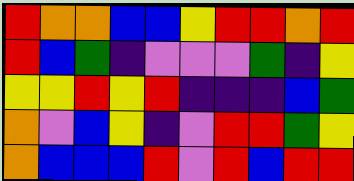[["red", "orange", "orange", "blue", "blue", "yellow", "red", "red", "orange", "red"], ["red", "blue", "green", "indigo", "violet", "violet", "violet", "green", "indigo", "yellow"], ["yellow", "yellow", "red", "yellow", "red", "indigo", "indigo", "indigo", "blue", "green"], ["orange", "violet", "blue", "yellow", "indigo", "violet", "red", "red", "green", "yellow"], ["orange", "blue", "blue", "blue", "red", "violet", "red", "blue", "red", "red"]]